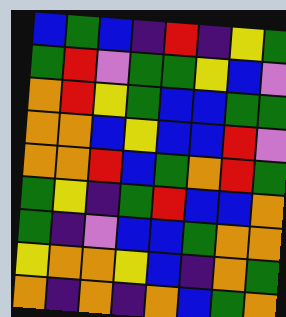[["blue", "green", "blue", "indigo", "red", "indigo", "yellow", "green"], ["green", "red", "violet", "green", "green", "yellow", "blue", "violet"], ["orange", "red", "yellow", "green", "blue", "blue", "green", "green"], ["orange", "orange", "blue", "yellow", "blue", "blue", "red", "violet"], ["orange", "orange", "red", "blue", "green", "orange", "red", "green"], ["green", "yellow", "indigo", "green", "red", "blue", "blue", "orange"], ["green", "indigo", "violet", "blue", "blue", "green", "orange", "orange"], ["yellow", "orange", "orange", "yellow", "blue", "indigo", "orange", "green"], ["orange", "indigo", "orange", "indigo", "orange", "blue", "green", "orange"]]